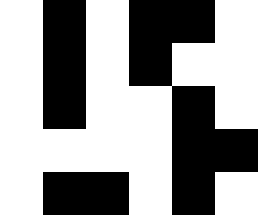[["white", "black", "white", "black", "black", "white"], ["white", "black", "white", "black", "white", "white"], ["white", "black", "white", "white", "black", "white"], ["white", "white", "white", "white", "black", "black"], ["white", "black", "black", "white", "black", "white"]]